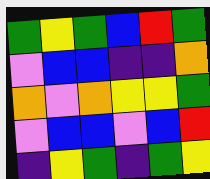[["green", "yellow", "green", "blue", "red", "green"], ["violet", "blue", "blue", "indigo", "indigo", "orange"], ["orange", "violet", "orange", "yellow", "yellow", "green"], ["violet", "blue", "blue", "violet", "blue", "red"], ["indigo", "yellow", "green", "indigo", "green", "yellow"]]